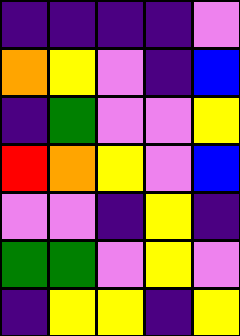[["indigo", "indigo", "indigo", "indigo", "violet"], ["orange", "yellow", "violet", "indigo", "blue"], ["indigo", "green", "violet", "violet", "yellow"], ["red", "orange", "yellow", "violet", "blue"], ["violet", "violet", "indigo", "yellow", "indigo"], ["green", "green", "violet", "yellow", "violet"], ["indigo", "yellow", "yellow", "indigo", "yellow"]]